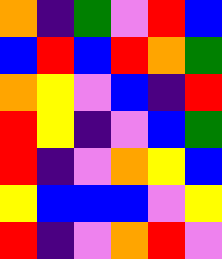[["orange", "indigo", "green", "violet", "red", "blue"], ["blue", "red", "blue", "red", "orange", "green"], ["orange", "yellow", "violet", "blue", "indigo", "red"], ["red", "yellow", "indigo", "violet", "blue", "green"], ["red", "indigo", "violet", "orange", "yellow", "blue"], ["yellow", "blue", "blue", "blue", "violet", "yellow"], ["red", "indigo", "violet", "orange", "red", "violet"]]